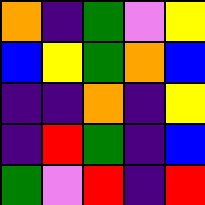[["orange", "indigo", "green", "violet", "yellow"], ["blue", "yellow", "green", "orange", "blue"], ["indigo", "indigo", "orange", "indigo", "yellow"], ["indigo", "red", "green", "indigo", "blue"], ["green", "violet", "red", "indigo", "red"]]